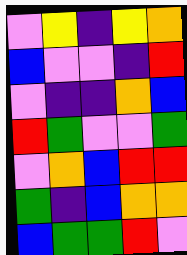[["violet", "yellow", "indigo", "yellow", "orange"], ["blue", "violet", "violet", "indigo", "red"], ["violet", "indigo", "indigo", "orange", "blue"], ["red", "green", "violet", "violet", "green"], ["violet", "orange", "blue", "red", "red"], ["green", "indigo", "blue", "orange", "orange"], ["blue", "green", "green", "red", "violet"]]